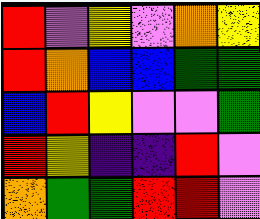[["red", "violet", "yellow", "violet", "orange", "yellow"], ["red", "orange", "blue", "blue", "green", "green"], ["blue", "red", "yellow", "violet", "violet", "green"], ["red", "yellow", "indigo", "indigo", "red", "violet"], ["orange", "green", "green", "red", "red", "violet"]]